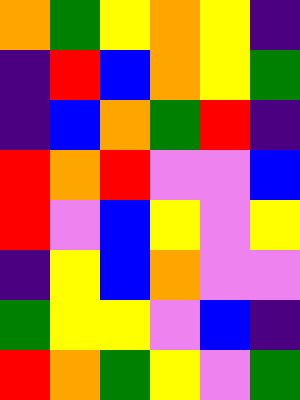[["orange", "green", "yellow", "orange", "yellow", "indigo"], ["indigo", "red", "blue", "orange", "yellow", "green"], ["indigo", "blue", "orange", "green", "red", "indigo"], ["red", "orange", "red", "violet", "violet", "blue"], ["red", "violet", "blue", "yellow", "violet", "yellow"], ["indigo", "yellow", "blue", "orange", "violet", "violet"], ["green", "yellow", "yellow", "violet", "blue", "indigo"], ["red", "orange", "green", "yellow", "violet", "green"]]